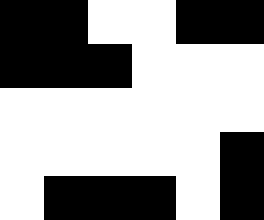[["black", "black", "white", "white", "black", "black"], ["black", "black", "black", "white", "white", "white"], ["white", "white", "white", "white", "white", "white"], ["white", "white", "white", "white", "white", "black"], ["white", "black", "black", "black", "white", "black"]]